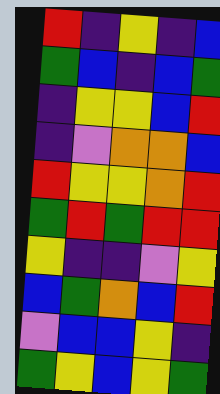[["red", "indigo", "yellow", "indigo", "blue"], ["green", "blue", "indigo", "blue", "green"], ["indigo", "yellow", "yellow", "blue", "red"], ["indigo", "violet", "orange", "orange", "blue"], ["red", "yellow", "yellow", "orange", "red"], ["green", "red", "green", "red", "red"], ["yellow", "indigo", "indigo", "violet", "yellow"], ["blue", "green", "orange", "blue", "red"], ["violet", "blue", "blue", "yellow", "indigo"], ["green", "yellow", "blue", "yellow", "green"]]